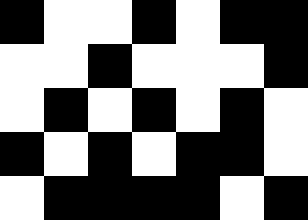[["black", "white", "white", "black", "white", "black", "black"], ["white", "white", "black", "white", "white", "white", "black"], ["white", "black", "white", "black", "white", "black", "white"], ["black", "white", "black", "white", "black", "black", "white"], ["white", "black", "black", "black", "black", "white", "black"]]